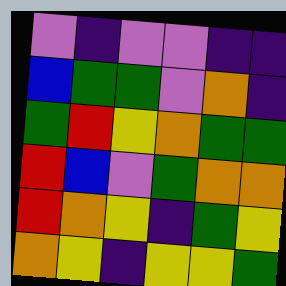[["violet", "indigo", "violet", "violet", "indigo", "indigo"], ["blue", "green", "green", "violet", "orange", "indigo"], ["green", "red", "yellow", "orange", "green", "green"], ["red", "blue", "violet", "green", "orange", "orange"], ["red", "orange", "yellow", "indigo", "green", "yellow"], ["orange", "yellow", "indigo", "yellow", "yellow", "green"]]